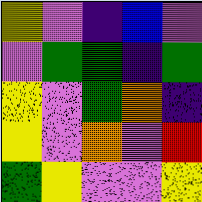[["yellow", "violet", "indigo", "blue", "violet"], ["violet", "green", "green", "indigo", "green"], ["yellow", "violet", "green", "orange", "indigo"], ["yellow", "violet", "orange", "violet", "red"], ["green", "yellow", "violet", "violet", "yellow"]]